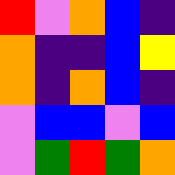[["red", "violet", "orange", "blue", "indigo"], ["orange", "indigo", "indigo", "blue", "yellow"], ["orange", "indigo", "orange", "blue", "indigo"], ["violet", "blue", "blue", "violet", "blue"], ["violet", "green", "red", "green", "orange"]]